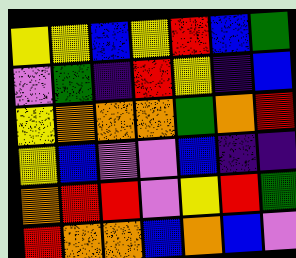[["yellow", "yellow", "blue", "yellow", "red", "blue", "green"], ["violet", "green", "indigo", "red", "yellow", "indigo", "blue"], ["yellow", "orange", "orange", "orange", "green", "orange", "red"], ["yellow", "blue", "violet", "violet", "blue", "indigo", "indigo"], ["orange", "red", "red", "violet", "yellow", "red", "green"], ["red", "orange", "orange", "blue", "orange", "blue", "violet"]]